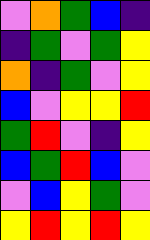[["violet", "orange", "green", "blue", "indigo"], ["indigo", "green", "violet", "green", "yellow"], ["orange", "indigo", "green", "violet", "yellow"], ["blue", "violet", "yellow", "yellow", "red"], ["green", "red", "violet", "indigo", "yellow"], ["blue", "green", "red", "blue", "violet"], ["violet", "blue", "yellow", "green", "violet"], ["yellow", "red", "yellow", "red", "yellow"]]